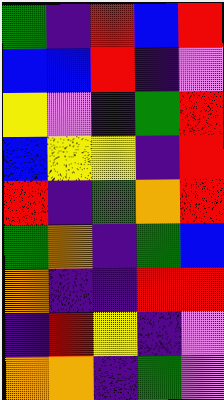[["green", "indigo", "red", "blue", "red"], ["blue", "blue", "red", "indigo", "violet"], ["yellow", "violet", "indigo", "green", "red"], ["blue", "yellow", "yellow", "indigo", "red"], ["red", "indigo", "green", "orange", "red"], ["green", "orange", "indigo", "green", "blue"], ["orange", "indigo", "indigo", "red", "red"], ["indigo", "red", "yellow", "indigo", "violet"], ["orange", "orange", "indigo", "green", "violet"]]